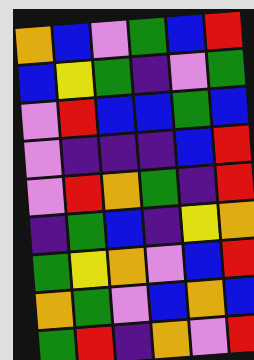[["orange", "blue", "violet", "green", "blue", "red"], ["blue", "yellow", "green", "indigo", "violet", "green"], ["violet", "red", "blue", "blue", "green", "blue"], ["violet", "indigo", "indigo", "indigo", "blue", "red"], ["violet", "red", "orange", "green", "indigo", "red"], ["indigo", "green", "blue", "indigo", "yellow", "orange"], ["green", "yellow", "orange", "violet", "blue", "red"], ["orange", "green", "violet", "blue", "orange", "blue"], ["green", "red", "indigo", "orange", "violet", "red"]]